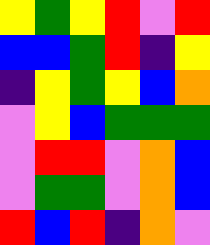[["yellow", "green", "yellow", "red", "violet", "red"], ["blue", "blue", "green", "red", "indigo", "yellow"], ["indigo", "yellow", "green", "yellow", "blue", "orange"], ["violet", "yellow", "blue", "green", "green", "green"], ["violet", "red", "red", "violet", "orange", "blue"], ["violet", "green", "green", "violet", "orange", "blue"], ["red", "blue", "red", "indigo", "orange", "violet"]]